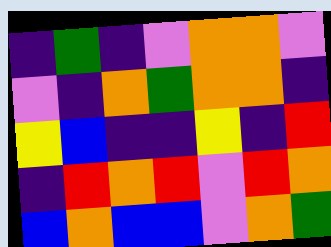[["indigo", "green", "indigo", "violet", "orange", "orange", "violet"], ["violet", "indigo", "orange", "green", "orange", "orange", "indigo"], ["yellow", "blue", "indigo", "indigo", "yellow", "indigo", "red"], ["indigo", "red", "orange", "red", "violet", "red", "orange"], ["blue", "orange", "blue", "blue", "violet", "orange", "green"]]